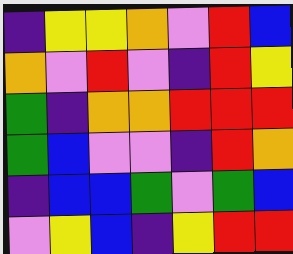[["indigo", "yellow", "yellow", "orange", "violet", "red", "blue"], ["orange", "violet", "red", "violet", "indigo", "red", "yellow"], ["green", "indigo", "orange", "orange", "red", "red", "red"], ["green", "blue", "violet", "violet", "indigo", "red", "orange"], ["indigo", "blue", "blue", "green", "violet", "green", "blue"], ["violet", "yellow", "blue", "indigo", "yellow", "red", "red"]]